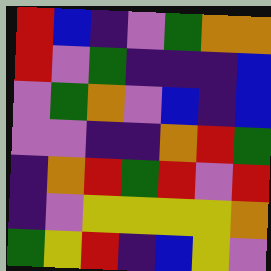[["red", "blue", "indigo", "violet", "green", "orange", "orange"], ["red", "violet", "green", "indigo", "indigo", "indigo", "blue"], ["violet", "green", "orange", "violet", "blue", "indigo", "blue"], ["violet", "violet", "indigo", "indigo", "orange", "red", "green"], ["indigo", "orange", "red", "green", "red", "violet", "red"], ["indigo", "violet", "yellow", "yellow", "yellow", "yellow", "orange"], ["green", "yellow", "red", "indigo", "blue", "yellow", "violet"]]